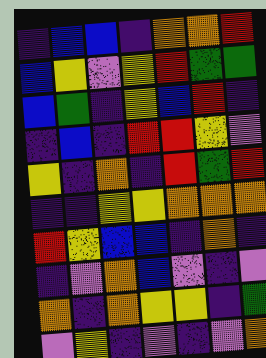[["indigo", "blue", "blue", "indigo", "orange", "orange", "red"], ["blue", "yellow", "violet", "yellow", "red", "green", "green"], ["blue", "green", "indigo", "yellow", "blue", "red", "indigo"], ["indigo", "blue", "indigo", "red", "red", "yellow", "violet"], ["yellow", "indigo", "orange", "indigo", "red", "green", "red"], ["indigo", "indigo", "yellow", "yellow", "orange", "orange", "orange"], ["red", "yellow", "blue", "blue", "indigo", "orange", "indigo"], ["indigo", "violet", "orange", "blue", "violet", "indigo", "violet"], ["orange", "indigo", "orange", "yellow", "yellow", "indigo", "green"], ["violet", "yellow", "indigo", "violet", "indigo", "violet", "orange"]]